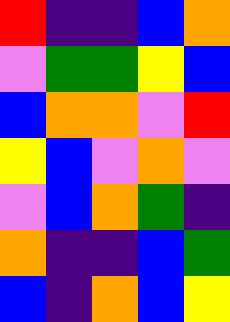[["red", "indigo", "indigo", "blue", "orange"], ["violet", "green", "green", "yellow", "blue"], ["blue", "orange", "orange", "violet", "red"], ["yellow", "blue", "violet", "orange", "violet"], ["violet", "blue", "orange", "green", "indigo"], ["orange", "indigo", "indigo", "blue", "green"], ["blue", "indigo", "orange", "blue", "yellow"]]